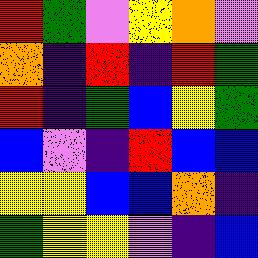[["red", "green", "violet", "yellow", "orange", "violet"], ["orange", "indigo", "red", "indigo", "red", "green"], ["red", "indigo", "green", "blue", "yellow", "green"], ["blue", "violet", "indigo", "red", "blue", "blue"], ["yellow", "yellow", "blue", "blue", "orange", "indigo"], ["green", "yellow", "yellow", "violet", "indigo", "blue"]]